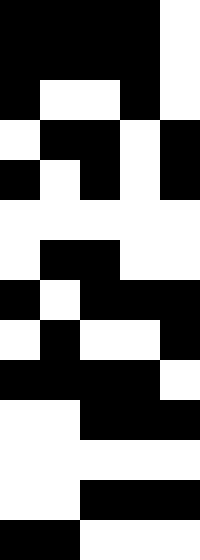[["black", "black", "black", "black", "white"], ["black", "black", "black", "black", "white"], ["black", "white", "white", "black", "white"], ["white", "black", "black", "white", "black"], ["black", "white", "black", "white", "black"], ["white", "white", "white", "white", "white"], ["white", "black", "black", "white", "white"], ["black", "white", "black", "black", "black"], ["white", "black", "white", "white", "black"], ["black", "black", "black", "black", "white"], ["white", "white", "black", "black", "black"], ["white", "white", "white", "white", "white"], ["white", "white", "black", "black", "black"], ["black", "black", "white", "white", "white"]]